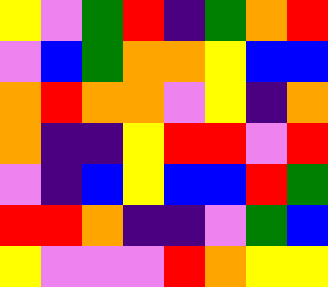[["yellow", "violet", "green", "red", "indigo", "green", "orange", "red"], ["violet", "blue", "green", "orange", "orange", "yellow", "blue", "blue"], ["orange", "red", "orange", "orange", "violet", "yellow", "indigo", "orange"], ["orange", "indigo", "indigo", "yellow", "red", "red", "violet", "red"], ["violet", "indigo", "blue", "yellow", "blue", "blue", "red", "green"], ["red", "red", "orange", "indigo", "indigo", "violet", "green", "blue"], ["yellow", "violet", "violet", "violet", "red", "orange", "yellow", "yellow"]]